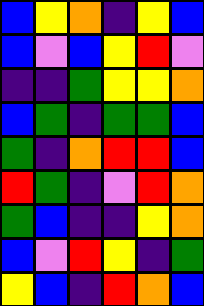[["blue", "yellow", "orange", "indigo", "yellow", "blue"], ["blue", "violet", "blue", "yellow", "red", "violet"], ["indigo", "indigo", "green", "yellow", "yellow", "orange"], ["blue", "green", "indigo", "green", "green", "blue"], ["green", "indigo", "orange", "red", "red", "blue"], ["red", "green", "indigo", "violet", "red", "orange"], ["green", "blue", "indigo", "indigo", "yellow", "orange"], ["blue", "violet", "red", "yellow", "indigo", "green"], ["yellow", "blue", "indigo", "red", "orange", "blue"]]